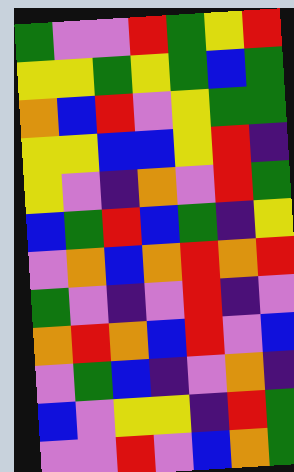[["green", "violet", "violet", "red", "green", "yellow", "red"], ["yellow", "yellow", "green", "yellow", "green", "blue", "green"], ["orange", "blue", "red", "violet", "yellow", "green", "green"], ["yellow", "yellow", "blue", "blue", "yellow", "red", "indigo"], ["yellow", "violet", "indigo", "orange", "violet", "red", "green"], ["blue", "green", "red", "blue", "green", "indigo", "yellow"], ["violet", "orange", "blue", "orange", "red", "orange", "red"], ["green", "violet", "indigo", "violet", "red", "indigo", "violet"], ["orange", "red", "orange", "blue", "red", "violet", "blue"], ["violet", "green", "blue", "indigo", "violet", "orange", "indigo"], ["blue", "violet", "yellow", "yellow", "indigo", "red", "green"], ["violet", "violet", "red", "violet", "blue", "orange", "green"]]